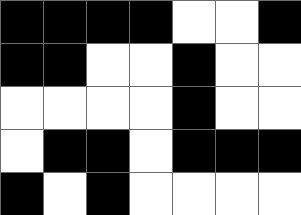[["black", "black", "black", "black", "white", "white", "black"], ["black", "black", "white", "white", "black", "white", "white"], ["white", "white", "white", "white", "black", "white", "white"], ["white", "black", "black", "white", "black", "black", "black"], ["black", "white", "black", "white", "white", "white", "white"]]